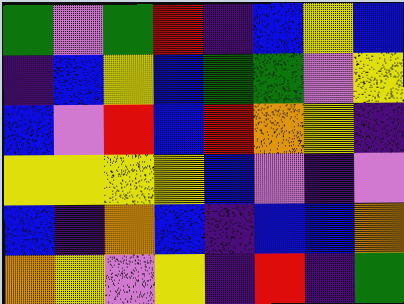[["green", "violet", "green", "red", "indigo", "blue", "yellow", "blue"], ["indigo", "blue", "yellow", "blue", "green", "green", "violet", "yellow"], ["blue", "violet", "red", "blue", "red", "orange", "yellow", "indigo"], ["yellow", "yellow", "yellow", "yellow", "blue", "violet", "indigo", "violet"], ["blue", "indigo", "orange", "blue", "indigo", "blue", "blue", "orange"], ["orange", "yellow", "violet", "yellow", "indigo", "red", "indigo", "green"]]